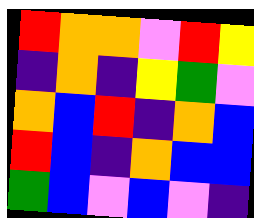[["red", "orange", "orange", "violet", "red", "yellow"], ["indigo", "orange", "indigo", "yellow", "green", "violet"], ["orange", "blue", "red", "indigo", "orange", "blue"], ["red", "blue", "indigo", "orange", "blue", "blue"], ["green", "blue", "violet", "blue", "violet", "indigo"]]